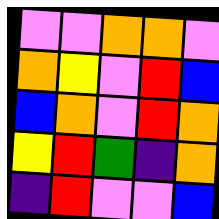[["violet", "violet", "orange", "orange", "violet"], ["orange", "yellow", "violet", "red", "blue"], ["blue", "orange", "violet", "red", "orange"], ["yellow", "red", "green", "indigo", "orange"], ["indigo", "red", "violet", "violet", "blue"]]